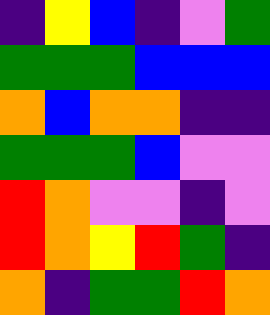[["indigo", "yellow", "blue", "indigo", "violet", "green"], ["green", "green", "green", "blue", "blue", "blue"], ["orange", "blue", "orange", "orange", "indigo", "indigo"], ["green", "green", "green", "blue", "violet", "violet"], ["red", "orange", "violet", "violet", "indigo", "violet"], ["red", "orange", "yellow", "red", "green", "indigo"], ["orange", "indigo", "green", "green", "red", "orange"]]